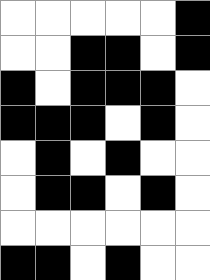[["white", "white", "white", "white", "white", "black"], ["white", "white", "black", "black", "white", "black"], ["black", "white", "black", "black", "black", "white"], ["black", "black", "black", "white", "black", "white"], ["white", "black", "white", "black", "white", "white"], ["white", "black", "black", "white", "black", "white"], ["white", "white", "white", "white", "white", "white"], ["black", "black", "white", "black", "white", "white"]]